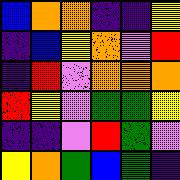[["blue", "orange", "orange", "indigo", "indigo", "yellow"], ["indigo", "blue", "yellow", "orange", "violet", "red"], ["indigo", "red", "violet", "orange", "orange", "orange"], ["red", "yellow", "violet", "green", "green", "yellow"], ["indigo", "indigo", "violet", "red", "green", "violet"], ["yellow", "orange", "green", "blue", "green", "indigo"]]